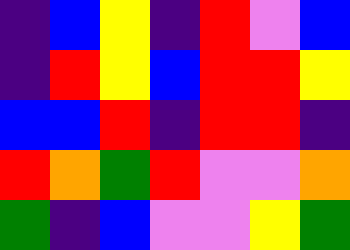[["indigo", "blue", "yellow", "indigo", "red", "violet", "blue"], ["indigo", "red", "yellow", "blue", "red", "red", "yellow"], ["blue", "blue", "red", "indigo", "red", "red", "indigo"], ["red", "orange", "green", "red", "violet", "violet", "orange"], ["green", "indigo", "blue", "violet", "violet", "yellow", "green"]]